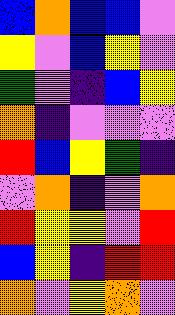[["blue", "orange", "blue", "blue", "violet"], ["yellow", "violet", "blue", "yellow", "violet"], ["green", "violet", "indigo", "blue", "yellow"], ["orange", "indigo", "violet", "violet", "violet"], ["red", "blue", "yellow", "green", "indigo"], ["violet", "orange", "indigo", "violet", "orange"], ["red", "yellow", "yellow", "violet", "red"], ["blue", "yellow", "indigo", "red", "red"], ["orange", "violet", "yellow", "orange", "violet"]]